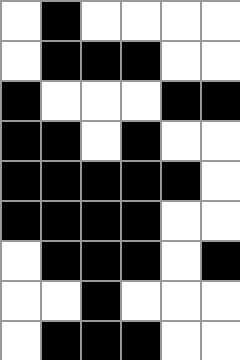[["white", "black", "white", "white", "white", "white"], ["white", "black", "black", "black", "white", "white"], ["black", "white", "white", "white", "black", "black"], ["black", "black", "white", "black", "white", "white"], ["black", "black", "black", "black", "black", "white"], ["black", "black", "black", "black", "white", "white"], ["white", "black", "black", "black", "white", "black"], ["white", "white", "black", "white", "white", "white"], ["white", "black", "black", "black", "white", "white"]]